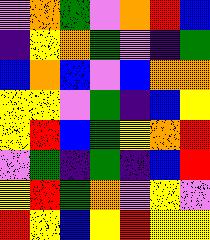[["violet", "orange", "green", "violet", "orange", "red", "blue"], ["indigo", "yellow", "orange", "green", "violet", "indigo", "green"], ["blue", "orange", "blue", "violet", "blue", "orange", "orange"], ["yellow", "yellow", "violet", "green", "indigo", "blue", "yellow"], ["yellow", "red", "blue", "green", "yellow", "orange", "red"], ["violet", "green", "indigo", "green", "indigo", "blue", "red"], ["yellow", "red", "green", "orange", "violet", "yellow", "violet"], ["red", "yellow", "blue", "yellow", "red", "yellow", "yellow"]]